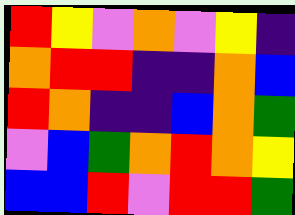[["red", "yellow", "violet", "orange", "violet", "yellow", "indigo"], ["orange", "red", "red", "indigo", "indigo", "orange", "blue"], ["red", "orange", "indigo", "indigo", "blue", "orange", "green"], ["violet", "blue", "green", "orange", "red", "orange", "yellow"], ["blue", "blue", "red", "violet", "red", "red", "green"]]